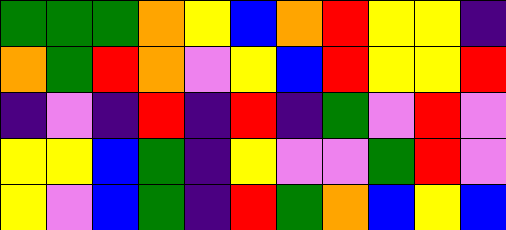[["green", "green", "green", "orange", "yellow", "blue", "orange", "red", "yellow", "yellow", "indigo"], ["orange", "green", "red", "orange", "violet", "yellow", "blue", "red", "yellow", "yellow", "red"], ["indigo", "violet", "indigo", "red", "indigo", "red", "indigo", "green", "violet", "red", "violet"], ["yellow", "yellow", "blue", "green", "indigo", "yellow", "violet", "violet", "green", "red", "violet"], ["yellow", "violet", "blue", "green", "indigo", "red", "green", "orange", "blue", "yellow", "blue"]]